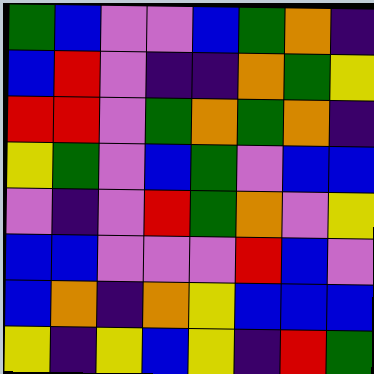[["green", "blue", "violet", "violet", "blue", "green", "orange", "indigo"], ["blue", "red", "violet", "indigo", "indigo", "orange", "green", "yellow"], ["red", "red", "violet", "green", "orange", "green", "orange", "indigo"], ["yellow", "green", "violet", "blue", "green", "violet", "blue", "blue"], ["violet", "indigo", "violet", "red", "green", "orange", "violet", "yellow"], ["blue", "blue", "violet", "violet", "violet", "red", "blue", "violet"], ["blue", "orange", "indigo", "orange", "yellow", "blue", "blue", "blue"], ["yellow", "indigo", "yellow", "blue", "yellow", "indigo", "red", "green"]]